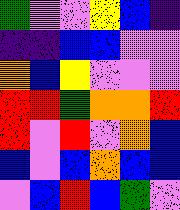[["green", "violet", "violet", "yellow", "blue", "indigo"], ["indigo", "indigo", "blue", "blue", "violet", "violet"], ["orange", "blue", "yellow", "violet", "violet", "violet"], ["red", "red", "green", "orange", "orange", "red"], ["red", "violet", "red", "violet", "orange", "blue"], ["blue", "violet", "blue", "orange", "blue", "blue"], ["violet", "blue", "red", "blue", "green", "violet"]]